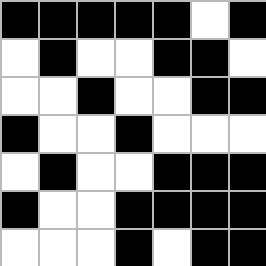[["black", "black", "black", "black", "black", "white", "black"], ["white", "black", "white", "white", "black", "black", "white"], ["white", "white", "black", "white", "white", "black", "black"], ["black", "white", "white", "black", "white", "white", "white"], ["white", "black", "white", "white", "black", "black", "black"], ["black", "white", "white", "black", "black", "black", "black"], ["white", "white", "white", "black", "white", "black", "black"]]